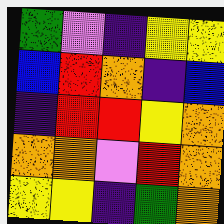[["green", "violet", "indigo", "yellow", "yellow"], ["blue", "red", "orange", "indigo", "blue"], ["indigo", "red", "red", "yellow", "orange"], ["orange", "orange", "violet", "red", "orange"], ["yellow", "yellow", "indigo", "green", "orange"]]